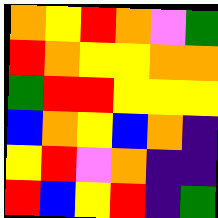[["orange", "yellow", "red", "orange", "violet", "green"], ["red", "orange", "yellow", "yellow", "orange", "orange"], ["green", "red", "red", "yellow", "yellow", "yellow"], ["blue", "orange", "yellow", "blue", "orange", "indigo"], ["yellow", "red", "violet", "orange", "indigo", "indigo"], ["red", "blue", "yellow", "red", "indigo", "green"]]